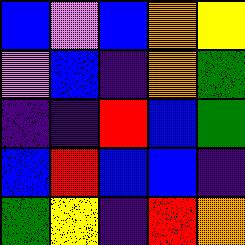[["blue", "violet", "blue", "orange", "yellow"], ["violet", "blue", "indigo", "orange", "green"], ["indigo", "indigo", "red", "blue", "green"], ["blue", "red", "blue", "blue", "indigo"], ["green", "yellow", "indigo", "red", "orange"]]